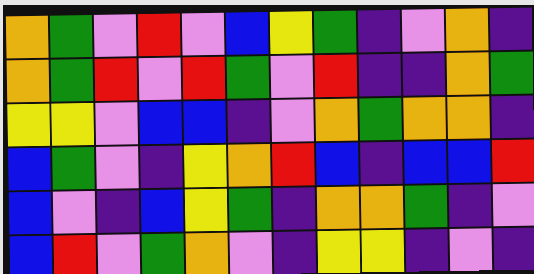[["orange", "green", "violet", "red", "violet", "blue", "yellow", "green", "indigo", "violet", "orange", "indigo"], ["orange", "green", "red", "violet", "red", "green", "violet", "red", "indigo", "indigo", "orange", "green"], ["yellow", "yellow", "violet", "blue", "blue", "indigo", "violet", "orange", "green", "orange", "orange", "indigo"], ["blue", "green", "violet", "indigo", "yellow", "orange", "red", "blue", "indigo", "blue", "blue", "red"], ["blue", "violet", "indigo", "blue", "yellow", "green", "indigo", "orange", "orange", "green", "indigo", "violet"], ["blue", "red", "violet", "green", "orange", "violet", "indigo", "yellow", "yellow", "indigo", "violet", "indigo"]]